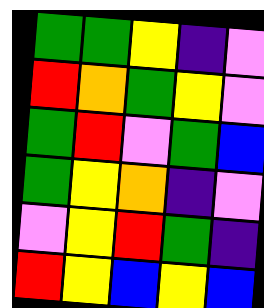[["green", "green", "yellow", "indigo", "violet"], ["red", "orange", "green", "yellow", "violet"], ["green", "red", "violet", "green", "blue"], ["green", "yellow", "orange", "indigo", "violet"], ["violet", "yellow", "red", "green", "indigo"], ["red", "yellow", "blue", "yellow", "blue"]]